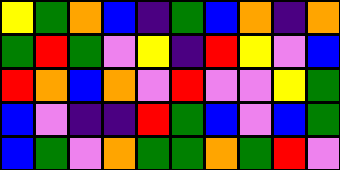[["yellow", "green", "orange", "blue", "indigo", "green", "blue", "orange", "indigo", "orange"], ["green", "red", "green", "violet", "yellow", "indigo", "red", "yellow", "violet", "blue"], ["red", "orange", "blue", "orange", "violet", "red", "violet", "violet", "yellow", "green"], ["blue", "violet", "indigo", "indigo", "red", "green", "blue", "violet", "blue", "green"], ["blue", "green", "violet", "orange", "green", "green", "orange", "green", "red", "violet"]]